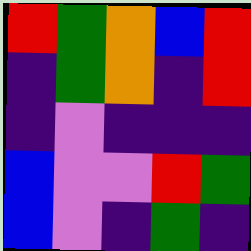[["red", "green", "orange", "blue", "red"], ["indigo", "green", "orange", "indigo", "red"], ["indigo", "violet", "indigo", "indigo", "indigo"], ["blue", "violet", "violet", "red", "green"], ["blue", "violet", "indigo", "green", "indigo"]]